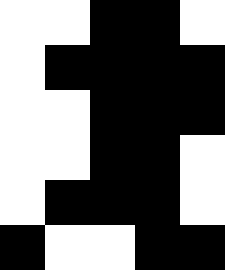[["white", "white", "black", "black", "white"], ["white", "black", "black", "black", "black"], ["white", "white", "black", "black", "black"], ["white", "white", "black", "black", "white"], ["white", "black", "black", "black", "white"], ["black", "white", "white", "black", "black"]]